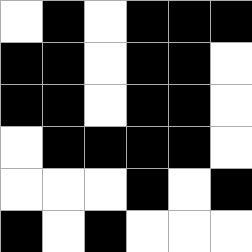[["white", "black", "white", "black", "black", "black"], ["black", "black", "white", "black", "black", "white"], ["black", "black", "white", "black", "black", "white"], ["white", "black", "black", "black", "black", "white"], ["white", "white", "white", "black", "white", "black"], ["black", "white", "black", "white", "white", "white"]]